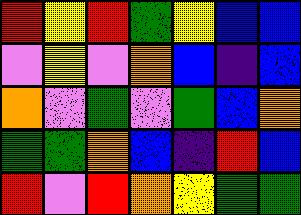[["red", "yellow", "red", "green", "yellow", "blue", "blue"], ["violet", "yellow", "violet", "orange", "blue", "indigo", "blue"], ["orange", "violet", "green", "violet", "green", "blue", "orange"], ["green", "green", "orange", "blue", "indigo", "red", "blue"], ["red", "violet", "red", "orange", "yellow", "green", "green"]]